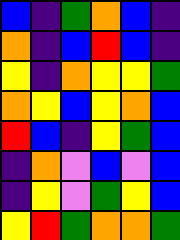[["blue", "indigo", "green", "orange", "blue", "indigo"], ["orange", "indigo", "blue", "red", "blue", "indigo"], ["yellow", "indigo", "orange", "yellow", "yellow", "green"], ["orange", "yellow", "blue", "yellow", "orange", "blue"], ["red", "blue", "indigo", "yellow", "green", "blue"], ["indigo", "orange", "violet", "blue", "violet", "blue"], ["indigo", "yellow", "violet", "green", "yellow", "blue"], ["yellow", "red", "green", "orange", "orange", "green"]]